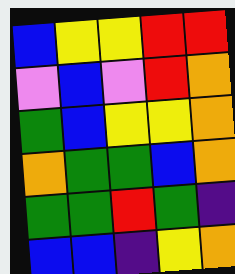[["blue", "yellow", "yellow", "red", "red"], ["violet", "blue", "violet", "red", "orange"], ["green", "blue", "yellow", "yellow", "orange"], ["orange", "green", "green", "blue", "orange"], ["green", "green", "red", "green", "indigo"], ["blue", "blue", "indigo", "yellow", "orange"]]